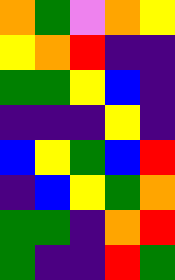[["orange", "green", "violet", "orange", "yellow"], ["yellow", "orange", "red", "indigo", "indigo"], ["green", "green", "yellow", "blue", "indigo"], ["indigo", "indigo", "indigo", "yellow", "indigo"], ["blue", "yellow", "green", "blue", "red"], ["indigo", "blue", "yellow", "green", "orange"], ["green", "green", "indigo", "orange", "red"], ["green", "indigo", "indigo", "red", "green"]]